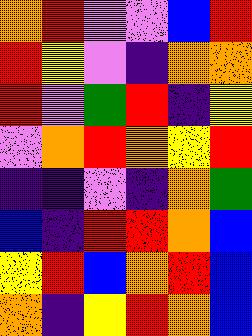[["orange", "red", "violet", "violet", "blue", "red"], ["red", "yellow", "violet", "indigo", "orange", "orange"], ["red", "violet", "green", "red", "indigo", "yellow"], ["violet", "orange", "red", "orange", "yellow", "red"], ["indigo", "indigo", "violet", "indigo", "orange", "green"], ["blue", "indigo", "red", "red", "orange", "blue"], ["yellow", "red", "blue", "orange", "red", "blue"], ["orange", "indigo", "yellow", "red", "orange", "blue"]]